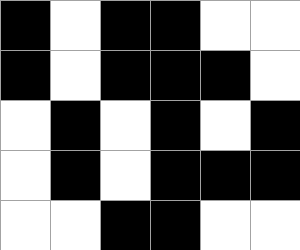[["black", "white", "black", "black", "white", "white"], ["black", "white", "black", "black", "black", "white"], ["white", "black", "white", "black", "white", "black"], ["white", "black", "white", "black", "black", "black"], ["white", "white", "black", "black", "white", "white"]]